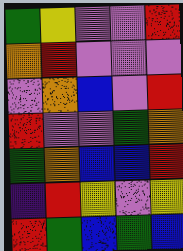[["green", "yellow", "violet", "violet", "red"], ["orange", "red", "violet", "violet", "violet"], ["violet", "orange", "blue", "violet", "red"], ["red", "violet", "violet", "green", "orange"], ["green", "orange", "blue", "blue", "red"], ["indigo", "red", "yellow", "violet", "yellow"], ["red", "green", "blue", "green", "blue"]]